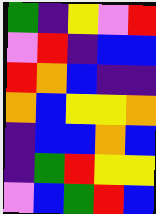[["green", "indigo", "yellow", "violet", "red"], ["violet", "red", "indigo", "blue", "blue"], ["red", "orange", "blue", "indigo", "indigo"], ["orange", "blue", "yellow", "yellow", "orange"], ["indigo", "blue", "blue", "orange", "blue"], ["indigo", "green", "red", "yellow", "yellow"], ["violet", "blue", "green", "red", "blue"]]